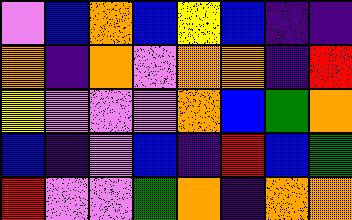[["violet", "blue", "orange", "blue", "yellow", "blue", "indigo", "indigo"], ["orange", "indigo", "orange", "violet", "orange", "orange", "indigo", "red"], ["yellow", "violet", "violet", "violet", "orange", "blue", "green", "orange"], ["blue", "indigo", "violet", "blue", "indigo", "red", "blue", "green"], ["red", "violet", "violet", "green", "orange", "indigo", "orange", "orange"]]